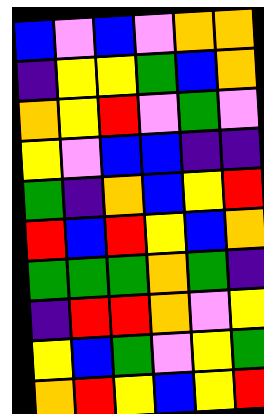[["blue", "violet", "blue", "violet", "orange", "orange"], ["indigo", "yellow", "yellow", "green", "blue", "orange"], ["orange", "yellow", "red", "violet", "green", "violet"], ["yellow", "violet", "blue", "blue", "indigo", "indigo"], ["green", "indigo", "orange", "blue", "yellow", "red"], ["red", "blue", "red", "yellow", "blue", "orange"], ["green", "green", "green", "orange", "green", "indigo"], ["indigo", "red", "red", "orange", "violet", "yellow"], ["yellow", "blue", "green", "violet", "yellow", "green"], ["orange", "red", "yellow", "blue", "yellow", "red"]]